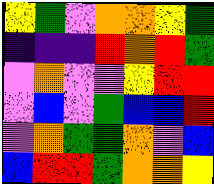[["yellow", "green", "violet", "orange", "orange", "yellow", "green"], ["indigo", "indigo", "indigo", "red", "orange", "red", "green"], ["violet", "orange", "violet", "violet", "yellow", "red", "red"], ["violet", "blue", "violet", "green", "blue", "blue", "red"], ["violet", "orange", "green", "green", "orange", "violet", "blue"], ["blue", "red", "red", "green", "orange", "orange", "yellow"]]